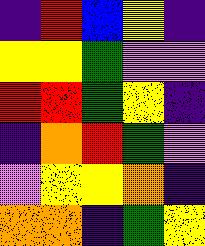[["indigo", "red", "blue", "yellow", "indigo"], ["yellow", "yellow", "green", "violet", "violet"], ["red", "red", "green", "yellow", "indigo"], ["indigo", "orange", "red", "green", "violet"], ["violet", "yellow", "yellow", "orange", "indigo"], ["orange", "orange", "indigo", "green", "yellow"]]